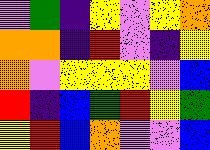[["violet", "green", "indigo", "yellow", "violet", "yellow", "orange"], ["orange", "orange", "indigo", "red", "violet", "indigo", "yellow"], ["orange", "violet", "yellow", "yellow", "yellow", "violet", "blue"], ["red", "indigo", "blue", "green", "red", "yellow", "green"], ["yellow", "red", "blue", "orange", "violet", "violet", "blue"]]